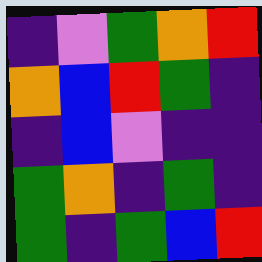[["indigo", "violet", "green", "orange", "red"], ["orange", "blue", "red", "green", "indigo"], ["indigo", "blue", "violet", "indigo", "indigo"], ["green", "orange", "indigo", "green", "indigo"], ["green", "indigo", "green", "blue", "red"]]